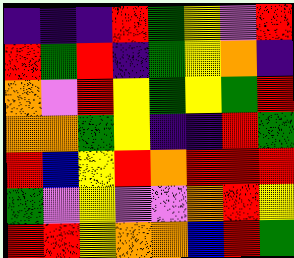[["indigo", "indigo", "indigo", "red", "green", "yellow", "violet", "red"], ["red", "green", "red", "indigo", "green", "yellow", "orange", "indigo"], ["orange", "violet", "red", "yellow", "green", "yellow", "green", "red"], ["orange", "orange", "green", "yellow", "indigo", "indigo", "red", "green"], ["red", "blue", "yellow", "red", "orange", "red", "red", "red"], ["green", "violet", "yellow", "violet", "violet", "orange", "red", "yellow"], ["red", "red", "yellow", "orange", "orange", "blue", "red", "green"]]